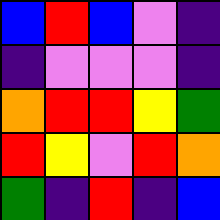[["blue", "red", "blue", "violet", "indigo"], ["indigo", "violet", "violet", "violet", "indigo"], ["orange", "red", "red", "yellow", "green"], ["red", "yellow", "violet", "red", "orange"], ["green", "indigo", "red", "indigo", "blue"]]